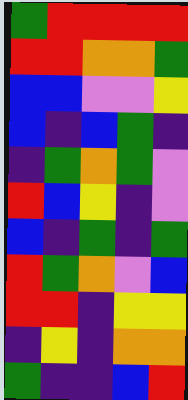[["green", "red", "red", "red", "red"], ["red", "red", "orange", "orange", "green"], ["blue", "blue", "violet", "violet", "yellow"], ["blue", "indigo", "blue", "green", "indigo"], ["indigo", "green", "orange", "green", "violet"], ["red", "blue", "yellow", "indigo", "violet"], ["blue", "indigo", "green", "indigo", "green"], ["red", "green", "orange", "violet", "blue"], ["red", "red", "indigo", "yellow", "yellow"], ["indigo", "yellow", "indigo", "orange", "orange"], ["green", "indigo", "indigo", "blue", "red"]]